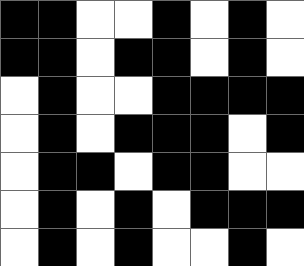[["black", "black", "white", "white", "black", "white", "black", "white"], ["black", "black", "white", "black", "black", "white", "black", "white"], ["white", "black", "white", "white", "black", "black", "black", "black"], ["white", "black", "white", "black", "black", "black", "white", "black"], ["white", "black", "black", "white", "black", "black", "white", "white"], ["white", "black", "white", "black", "white", "black", "black", "black"], ["white", "black", "white", "black", "white", "white", "black", "white"]]